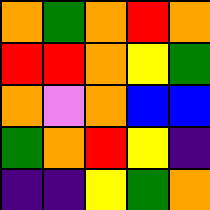[["orange", "green", "orange", "red", "orange"], ["red", "red", "orange", "yellow", "green"], ["orange", "violet", "orange", "blue", "blue"], ["green", "orange", "red", "yellow", "indigo"], ["indigo", "indigo", "yellow", "green", "orange"]]